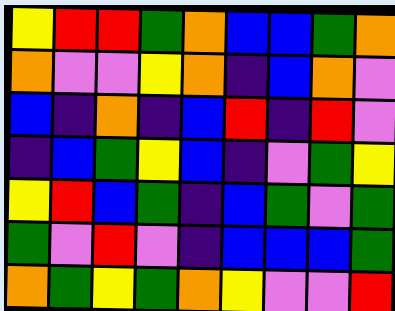[["yellow", "red", "red", "green", "orange", "blue", "blue", "green", "orange"], ["orange", "violet", "violet", "yellow", "orange", "indigo", "blue", "orange", "violet"], ["blue", "indigo", "orange", "indigo", "blue", "red", "indigo", "red", "violet"], ["indigo", "blue", "green", "yellow", "blue", "indigo", "violet", "green", "yellow"], ["yellow", "red", "blue", "green", "indigo", "blue", "green", "violet", "green"], ["green", "violet", "red", "violet", "indigo", "blue", "blue", "blue", "green"], ["orange", "green", "yellow", "green", "orange", "yellow", "violet", "violet", "red"]]